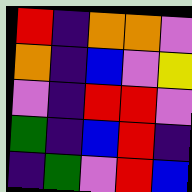[["red", "indigo", "orange", "orange", "violet"], ["orange", "indigo", "blue", "violet", "yellow"], ["violet", "indigo", "red", "red", "violet"], ["green", "indigo", "blue", "red", "indigo"], ["indigo", "green", "violet", "red", "blue"]]